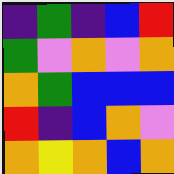[["indigo", "green", "indigo", "blue", "red"], ["green", "violet", "orange", "violet", "orange"], ["orange", "green", "blue", "blue", "blue"], ["red", "indigo", "blue", "orange", "violet"], ["orange", "yellow", "orange", "blue", "orange"]]